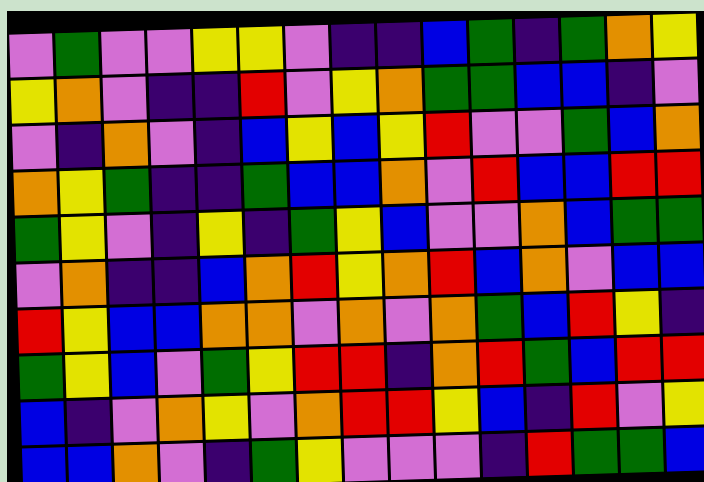[["violet", "green", "violet", "violet", "yellow", "yellow", "violet", "indigo", "indigo", "blue", "green", "indigo", "green", "orange", "yellow"], ["yellow", "orange", "violet", "indigo", "indigo", "red", "violet", "yellow", "orange", "green", "green", "blue", "blue", "indigo", "violet"], ["violet", "indigo", "orange", "violet", "indigo", "blue", "yellow", "blue", "yellow", "red", "violet", "violet", "green", "blue", "orange"], ["orange", "yellow", "green", "indigo", "indigo", "green", "blue", "blue", "orange", "violet", "red", "blue", "blue", "red", "red"], ["green", "yellow", "violet", "indigo", "yellow", "indigo", "green", "yellow", "blue", "violet", "violet", "orange", "blue", "green", "green"], ["violet", "orange", "indigo", "indigo", "blue", "orange", "red", "yellow", "orange", "red", "blue", "orange", "violet", "blue", "blue"], ["red", "yellow", "blue", "blue", "orange", "orange", "violet", "orange", "violet", "orange", "green", "blue", "red", "yellow", "indigo"], ["green", "yellow", "blue", "violet", "green", "yellow", "red", "red", "indigo", "orange", "red", "green", "blue", "red", "red"], ["blue", "indigo", "violet", "orange", "yellow", "violet", "orange", "red", "red", "yellow", "blue", "indigo", "red", "violet", "yellow"], ["blue", "blue", "orange", "violet", "indigo", "green", "yellow", "violet", "violet", "violet", "indigo", "red", "green", "green", "blue"]]